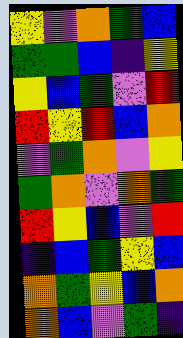[["yellow", "violet", "orange", "green", "blue"], ["green", "green", "blue", "indigo", "yellow"], ["yellow", "blue", "green", "violet", "red"], ["red", "yellow", "red", "blue", "orange"], ["violet", "green", "orange", "violet", "yellow"], ["green", "orange", "violet", "orange", "green"], ["red", "yellow", "blue", "violet", "red"], ["indigo", "blue", "green", "yellow", "blue"], ["orange", "green", "yellow", "blue", "orange"], ["orange", "blue", "violet", "green", "indigo"]]